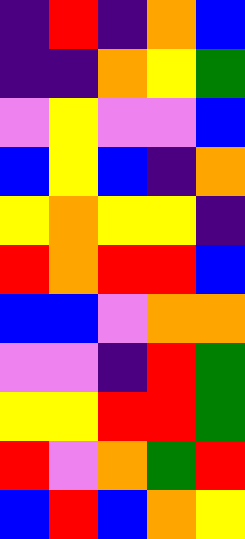[["indigo", "red", "indigo", "orange", "blue"], ["indigo", "indigo", "orange", "yellow", "green"], ["violet", "yellow", "violet", "violet", "blue"], ["blue", "yellow", "blue", "indigo", "orange"], ["yellow", "orange", "yellow", "yellow", "indigo"], ["red", "orange", "red", "red", "blue"], ["blue", "blue", "violet", "orange", "orange"], ["violet", "violet", "indigo", "red", "green"], ["yellow", "yellow", "red", "red", "green"], ["red", "violet", "orange", "green", "red"], ["blue", "red", "blue", "orange", "yellow"]]